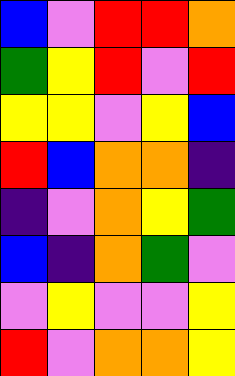[["blue", "violet", "red", "red", "orange"], ["green", "yellow", "red", "violet", "red"], ["yellow", "yellow", "violet", "yellow", "blue"], ["red", "blue", "orange", "orange", "indigo"], ["indigo", "violet", "orange", "yellow", "green"], ["blue", "indigo", "orange", "green", "violet"], ["violet", "yellow", "violet", "violet", "yellow"], ["red", "violet", "orange", "orange", "yellow"]]